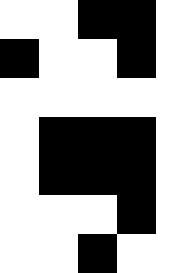[["white", "white", "black", "black", "white"], ["black", "white", "white", "black", "white"], ["white", "white", "white", "white", "white"], ["white", "black", "black", "black", "white"], ["white", "black", "black", "black", "white"], ["white", "white", "white", "black", "white"], ["white", "white", "black", "white", "white"]]